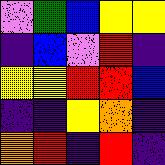[["violet", "green", "blue", "yellow", "yellow"], ["indigo", "blue", "violet", "red", "indigo"], ["yellow", "yellow", "red", "red", "blue"], ["indigo", "indigo", "yellow", "orange", "indigo"], ["orange", "red", "indigo", "red", "indigo"]]